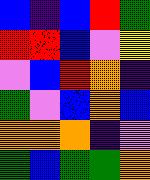[["blue", "indigo", "blue", "red", "green"], ["red", "red", "blue", "violet", "yellow"], ["violet", "blue", "red", "orange", "indigo"], ["green", "violet", "blue", "orange", "blue"], ["orange", "orange", "orange", "indigo", "violet"], ["green", "blue", "green", "green", "orange"]]